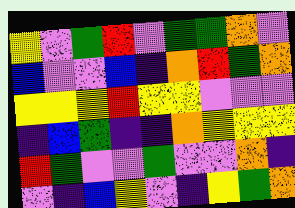[["yellow", "violet", "green", "red", "violet", "green", "green", "orange", "violet"], ["blue", "violet", "violet", "blue", "indigo", "orange", "red", "green", "orange"], ["yellow", "yellow", "yellow", "red", "yellow", "yellow", "violet", "violet", "violet"], ["indigo", "blue", "green", "indigo", "indigo", "orange", "yellow", "yellow", "yellow"], ["red", "green", "violet", "violet", "green", "violet", "violet", "orange", "indigo"], ["violet", "indigo", "blue", "yellow", "violet", "indigo", "yellow", "green", "orange"]]